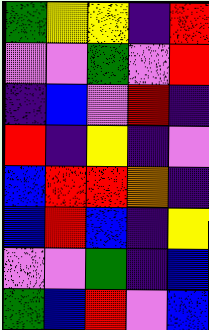[["green", "yellow", "yellow", "indigo", "red"], ["violet", "violet", "green", "violet", "red"], ["indigo", "blue", "violet", "red", "indigo"], ["red", "indigo", "yellow", "indigo", "violet"], ["blue", "red", "red", "orange", "indigo"], ["blue", "red", "blue", "indigo", "yellow"], ["violet", "violet", "green", "indigo", "blue"], ["green", "blue", "red", "violet", "blue"]]